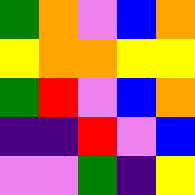[["green", "orange", "violet", "blue", "orange"], ["yellow", "orange", "orange", "yellow", "yellow"], ["green", "red", "violet", "blue", "orange"], ["indigo", "indigo", "red", "violet", "blue"], ["violet", "violet", "green", "indigo", "yellow"]]